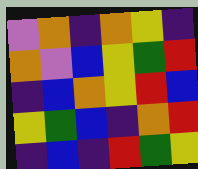[["violet", "orange", "indigo", "orange", "yellow", "indigo"], ["orange", "violet", "blue", "yellow", "green", "red"], ["indigo", "blue", "orange", "yellow", "red", "blue"], ["yellow", "green", "blue", "indigo", "orange", "red"], ["indigo", "blue", "indigo", "red", "green", "yellow"]]